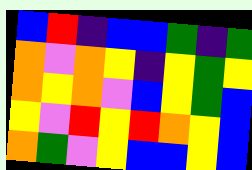[["blue", "red", "indigo", "blue", "blue", "green", "indigo", "green"], ["orange", "violet", "orange", "yellow", "indigo", "yellow", "green", "yellow"], ["orange", "yellow", "orange", "violet", "blue", "yellow", "green", "blue"], ["yellow", "violet", "red", "yellow", "red", "orange", "yellow", "blue"], ["orange", "green", "violet", "yellow", "blue", "blue", "yellow", "blue"]]